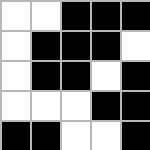[["white", "white", "black", "black", "black"], ["white", "black", "black", "black", "white"], ["white", "black", "black", "white", "black"], ["white", "white", "white", "black", "black"], ["black", "black", "white", "white", "black"]]